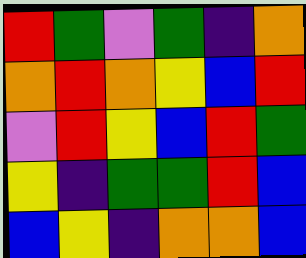[["red", "green", "violet", "green", "indigo", "orange"], ["orange", "red", "orange", "yellow", "blue", "red"], ["violet", "red", "yellow", "blue", "red", "green"], ["yellow", "indigo", "green", "green", "red", "blue"], ["blue", "yellow", "indigo", "orange", "orange", "blue"]]